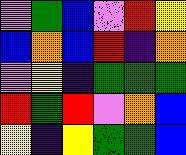[["violet", "green", "blue", "violet", "red", "yellow"], ["blue", "orange", "blue", "red", "indigo", "orange"], ["violet", "yellow", "indigo", "green", "green", "green"], ["red", "green", "red", "violet", "orange", "blue"], ["yellow", "indigo", "yellow", "green", "green", "blue"]]